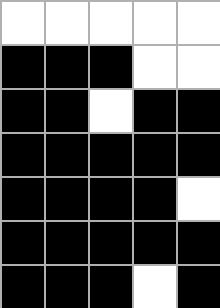[["white", "white", "white", "white", "white"], ["black", "black", "black", "white", "white"], ["black", "black", "white", "black", "black"], ["black", "black", "black", "black", "black"], ["black", "black", "black", "black", "white"], ["black", "black", "black", "black", "black"], ["black", "black", "black", "white", "black"]]